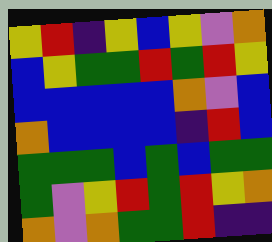[["yellow", "red", "indigo", "yellow", "blue", "yellow", "violet", "orange"], ["blue", "yellow", "green", "green", "red", "green", "red", "yellow"], ["blue", "blue", "blue", "blue", "blue", "orange", "violet", "blue"], ["orange", "blue", "blue", "blue", "blue", "indigo", "red", "blue"], ["green", "green", "green", "blue", "green", "blue", "green", "green"], ["green", "violet", "yellow", "red", "green", "red", "yellow", "orange"], ["orange", "violet", "orange", "green", "green", "red", "indigo", "indigo"]]